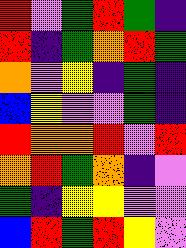[["red", "violet", "green", "red", "green", "indigo"], ["red", "indigo", "green", "orange", "red", "green"], ["orange", "violet", "yellow", "indigo", "green", "indigo"], ["blue", "yellow", "violet", "violet", "green", "indigo"], ["red", "orange", "orange", "red", "violet", "red"], ["orange", "red", "green", "orange", "indigo", "violet"], ["green", "indigo", "yellow", "yellow", "violet", "violet"], ["blue", "red", "green", "red", "yellow", "violet"]]